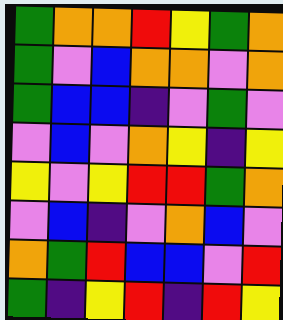[["green", "orange", "orange", "red", "yellow", "green", "orange"], ["green", "violet", "blue", "orange", "orange", "violet", "orange"], ["green", "blue", "blue", "indigo", "violet", "green", "violet"], ["violet", "blue", "violet", "orange", "yellow", "indigo", "yellow"], ["yellow", "violet", "yellow", "red", "red", "green", "orange"], ["violet", "blue", "indigo", "violet", "orange", "blue", "violet"], ["orange", "green", "red", "blue", "blue", "violet", "red"], ["green", "indigo", "yellow", "red", "indigo", "red", "yellow"]]